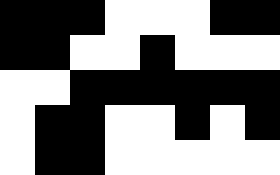[["black", "black", "black", "white", "white", "white", "black", "black"], ["black", "black", "white", "white", "black", "white", "white", "white"], ["white", "white", "black", "black", "black", "black", "black", "black"], ["white", "black", "black", "white", "white", "black", "white", "black"], ["white", "black", "black", "white", "white", "white", "white", "white"]]